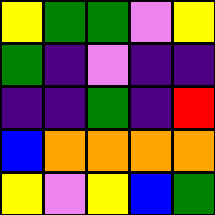[["yellow", "green", "green", "violet", "yellow"], ["green", "indigo", "violet", "indigo", "indigo"], ["indigo", "indigo", "green", "indigo", "red"], ["blue", "orange", "orange", "orange", "orange"], ["yellow", "violet", "yellow", "blue", "green"]]